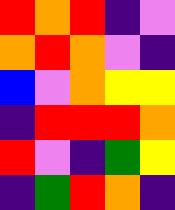[["red", "orange", "red", "indigo", "violet"], ["orange", "red", "orange", "violet", "indigo"], ["blue", "violet", "orange", "yellow", "yellow"], ["indigo", "red", "red", "red", "orange"], ["red", "violet", "indigo", "green", "yellow"], ["indigo", "green", "red", "orange", "indigo"]]